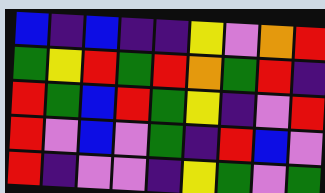[["blue", "indigo", "blue", "indigo", "indigo", "yellow", "violet", "orange", "red"], ["green", "yellow", "red", "green", "red", "orange", "green", "red", "indigo"], ["red", "green", "blue", "red", "green", "yellow", "indigo", "violet", "red"], ["red", "violet", "blue", "violet", "green", "indigo", "red", "blue", "violet"], ["red", "indigo", "violet", "violet", "indigo", "yellow", "green", "violet", "green"]]